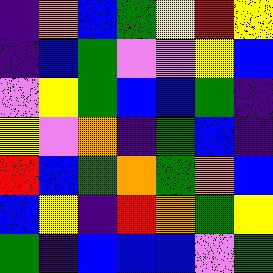[["indigo", "orange", "blue", "green", "yellow", "red", "yellow"], ["indigo", "blue", "green", "violet", "violet", "yellow", "blue"], ["violet", "yellow", "green", "blue", "blue", "green", "indigo"], ["yellow", "violet", "orange", "indigo", "green", "blue", "indigo"], ["red", "blue", "green", "orange", "green", "orange", "blue"], ["blue", "yellow", "indigo", "red", "orange", "green", "yellow"], ["green", "indigo", "blue", "blue", "blue", "violet", "green"]]